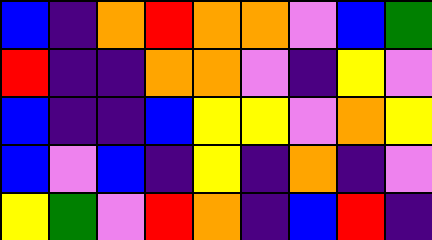[["blue", "indigo", "orange", "red", "orange", "orange", "violet", "blue", "green"], ["red", "indigo", "indigo", "orange", "orange", "violet", "indigo", "yellow", "violet"], ["blue", "indigo", "indigo", "blue", "yellow", "yellow", "violet", "orange", "yellow"], ["blue", "violet", "blue", "indigo", "yellow", "indigo", "orange", "indigo", "violet"], ["yellow", "green", "violet", "red", "orange", "indigo", "blue", "red", "indigo"]]